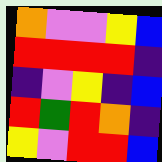[["orange", "violet", "violet", "yellow", "blue"], ["red", "red", "red", "red", "indigo"], ["indigo", "violet", "yellow", "indigo", "blue"], ["red", "green", "red", "orange", "indigo"], ["yellow", "violet", "red", "red", "blue"]]